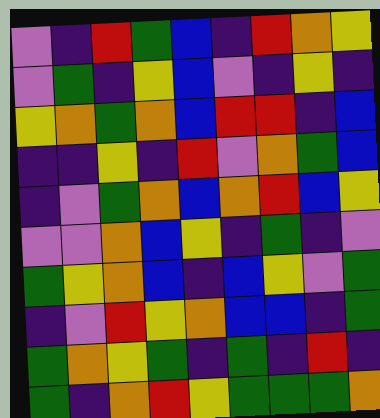[["violet", "indigo", "red", "green", "blue", "indigo", "red", "orange", "yellow"], ["violet", "green", "indigo", "yellow", "blue", "violet", "indigo", "yellow", "indigo"], ["yellow", "orange", "green", "orange", "blue", "red", "red", "indigo", "blue"], ["indigo", "indigo", "yellow", "indigo", "red", "violet", "orange", "green", "blue"], ["indigo", "violet", "green", "orange", "blue", "orange", "red", "blue", "yellow"], ["violet", "violet", "orange", "blue", "yellow", "indigo", "green", "indigo", "violet"], ["green", "yellow", "orange", "blue", "indigo", "blue", "yellow", "violet", "green"], ["indigo", "violet", "red", "yellow", "orange", "blue", "blue", "indigo", "green"], ["green", "orange", "yellow", "green", "indigo", "green", "indigo", "red", "indigo"], ["green", "indigo", "orange", "red", "yellow", "green", "green", "green", "orange"]]